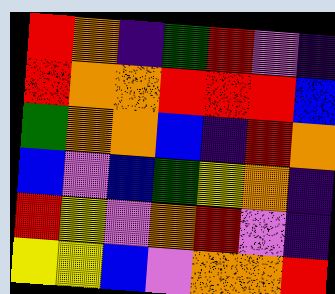[["red", "orange", "indigo", "green", "red", "violet", "indigo"], ["red", "orange", "orange", "red", "red", "red", "blue"], ["green", "orange", "orange", "blue", "indigo", "red", "orange"], ["blue", "violet", "blue", "green", "yellow", "orange", "indigo"], ["red", "yellow", "violet", "orange", "red", "violet", "indigo"], ["yellow", "yellow", "blue", "violet", "orange", "orange", "red"]]